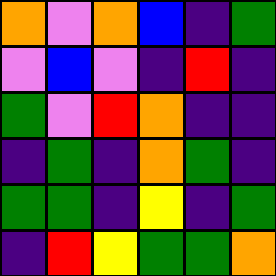[["orange", "violet", "orange", "blue", "indigo", "green"], ["violet", "blue", "violet", "indigo", "red", "indigo"], ["green", "violet", "red", "orange", "indigo", "indigo"], ["indigo", "green", "indigo", "orange", "green", "indigo"], ["green", "green", "indigo", "yellow", "indigo", "green"], ["indigo", "red", "yellow", "green", "green", "orange"]]